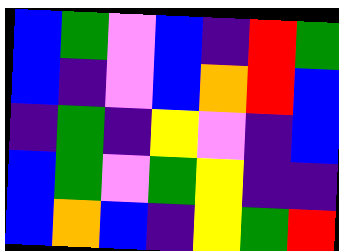[["blue", "green", "violet", "blue", "indigo", "red", "green"], ["blue", "indigo", "violet", "blue", "orange", "red", "blue"], ["indigo", "green", "indigo", "yellow", "violet", "indigo", "blue"], ["blue", "green", "violet", "green", "yellow", "indigo", "indigo"], ["blue", "orange", "blue", "indigo", "yellow", "green", "red"]]